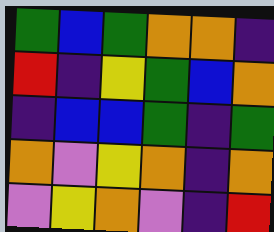[["green", "blue", "green", "orange", "orange", "indigo"], ["red", "indigo", "yellow", "green", "blue", "orange"], ["indigo", "blue", "blue", "green", "indigo", "green"], ["orange", "violet", "yellow", "orange", "indigo", "orange"], ["violet", "yellow", "orange", "violet", "indigo", "red"]]